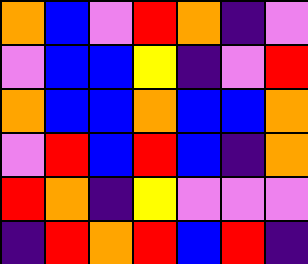[["orange", "blue", "violet", "red", "orange", "indigo", "violet"], ["violet", "blue", "blue", "yellow", "indigo", "violet", "red"], ["orange", "blue", "blue", "orange", "blue", "blue", "orange"], ["violet", "red", "blue", "red", "blue", "indigo", "orange"], ["red", "orange", "indigo", "yellow", "violet", "violet", "violet"], ["indigo", "red", "orange", "red", "blue", "red", "indigo"]]